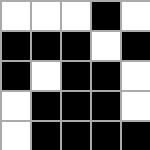[["white", "white", "white", "black", "white"], ["black", "black", "black", "white", "black"], ["black", "white", "black", "black", "white"], ["white", "black", "black", "black", "white"], ["white", "black", "black", "black", "black"]]